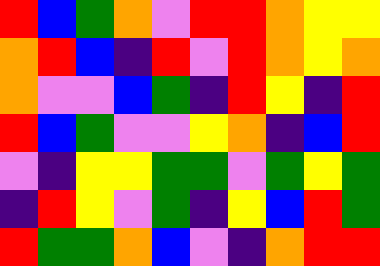[["red", "blue", "green", "orange", "violet", "red", "red", "orange", "yellow", "yellow"], ["orange", "red", "blue", "indigo", "red", "violet", "red", "orange", "yellow", "orange"], ["orange", "violet", "violet", "blue", "green", "indigo", "red", "yellow", "indigo", "red"], ["red", "blue", "green", "violet", "violet", "yellow", "orange", "indigo", "blue", "red"], ["violet", "indigo", "yellow", "yellow", "green", "green", "violet", "green", "yellow", "green"], ["indigo", "red", "yellow", "violet", "green", "indigo", "yellow", "blue", "red", "green"], ["red", "green", "green", "orange", "blue", "violet", "indigo", "orange", "red", "red"]]